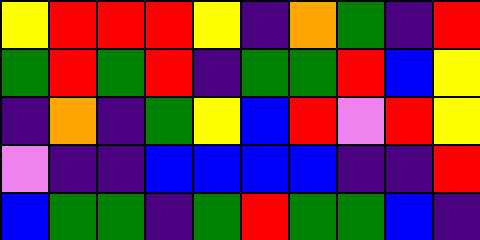[["yellow", "red", "red", "red", "yellow", "indigo", "orange", "green", "indigo", "red"], ["green", "red", "green", "red", "indigo", "green", "green", "red", "blue", "yellow"], ["indigo", "orange", "indigo", "green", "yellow", "blue", "red", "violet", "red", "yellow"], ["violet", "indigo", "indigo", "blue", "blue", "blue", "blue", "indigo", "indigo", "red"], ["blue", "green", "green", "indigo", "green", "red", "green", "green", "blue", "indigo"]]